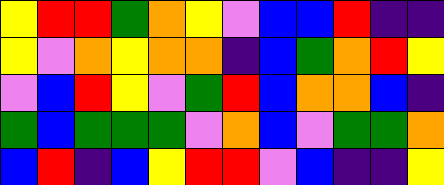[["yellow", "red", "red", "green", "orange", "yellow", "violet", "blue", "blue", "red", "indigo", "indigo"], ["yellow", "violet", "orange", "yellow", "orange", "orange", "indigo", "blue", "green", "orange", "red", "yellow"], ["violet", "blue", "red", "yellow", "violet", "green", "red", "blue", "orange", "orange", "blue", "indigo"], ["green", "blue", "green", "green", "green", "violet", "orange", "blue", "violet", "green", "green", "orange"], ["blue", "red", "indigo", "blue", "yellow", "red", "red", "violet", "blue", "indigo", "indigo", "yellow"]]